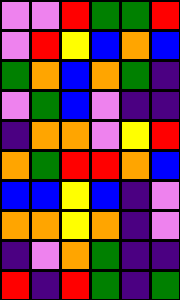[["violet", "violet", "red", "green", "green", "red"], ["violet", "red", "yellow", "blue", "orange", "blue"], ["green", "orange", "blue", "orange", "green", "indigo"], ["violet", "green", "blue", "violet", "indigo", "indigo"], ["indigo", "orange", "orange", "violet", "yellow", "red"], ["orange", "green", "red", "red", "orange", "blue"], ["blue", "blue", "yellow", "blue", "indigo", "violet"], ["orange", "orange", "yellow", "orange", "indigo", "violet"], ["indigo", "violet", "orange", "green", "indigo", "indigo"], ["red", "indigo", "red", "green", "indigo", "green"]]